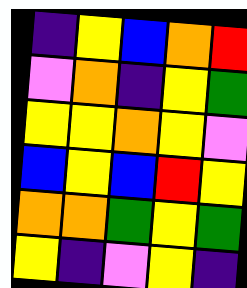[["indigo", "yellow", "blue", "orange", "red"], ["violet", "orange", "indigo", "yellow", "green"], ["yellow", "yellow", "orange", "yellow", "violet"], ["blue", "yellow", "blue", "red", "yellow"], ["orange", "orange", "green", "yellow", "green"], ["yellow", "indigo", "violet", "yellow", "indigo"]]